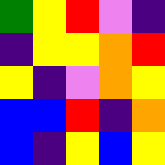[["green", "yellow", "red", "violet", "indigo"], ["indigo", "yellow", "yellow", "orange", "red"], ["yellow", "indigo", "violet", "orange", "yellow"], ["blue", "blue", "red", "indigo", "orange"], ["blue", "indigo", "yellow", "blue", "yellow"]]